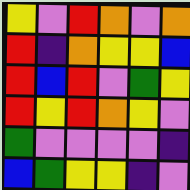[["yellow", "violet", "red", "orange", "violet", "orange"], ["red", "indigo", "orange", "yellow", "yellow", "blue"], ["red", "blue", "red", "violet", "green", "yellow"], ["red", "yellow", "red", "orange", "yellow", "violet"], ["green", "violet", "violet", "violet", "violet", "indigo"], ["blue", "green", "yellow", "yellow", "indigo", "violet"]]